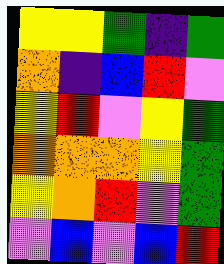[["yellow", "yellow", "green", "indigo", "green"], ["orange", "indigo", "blue", "red", "violet"], ["yellow", "red", "violet", "yellow", "green"], ["orange", "orange", "orange", "yellow", "green"], ["yellow", "orange", "red", "violet", "green"], ["violet", "blue", "violet", "blue", "red"]]